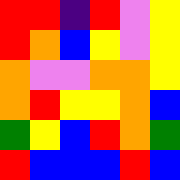[["red", "red", "indigo", "red", "violet", "yellow"], ["red", "orange", "blue", "yellow", "violet", "yellow"], ["orange", "violet", "violet", "orange", "orange", "yellow"], ["orange", "red", "yellow", "yellow", "orange", "blue"], ["green", "yellow", "blue", "red", "orange", "green"], ["red", "blue", "blue", "blue", "red", "blue"]]